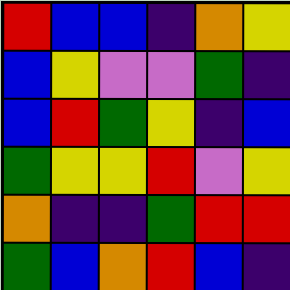[["red", "blue", "blue", "indigo", "orange", "yellow"], ["blue", "yellow", "violet", "violet", "green", "indigo"], ["blue", "red", "green", "yellow", "indigo", "blue"], ["green", "yellow", "yellow", "red", "violet", "yellow"], ["orange", "indigo", "indigo", "green", "red", "red"], ["green", "blue", "orange", "red", "blue", "indigo"]]